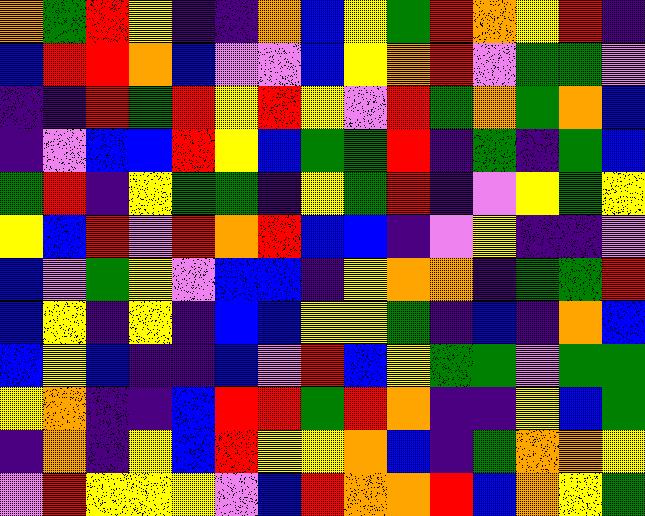[["orange", "green", "red", "yellow", "indigo", "indigo", "orange", "blue", "yellow", "green", "red", "orange", "yellow", "red", "indigo"], ["blue", "red", "red", "orange", "blue", "violet", "violet", "blue", "yellow", "orange", "red", "violet", "green", "green", "violet"], ["indigo", "indigo", "red", "green", "red", "yellow", "red", "yellow", "violet", "red", "green", "orange", "green", "orange", "blue"], ["indigo", "violet", "blue", "blue", "red", "yellow", "blue", "green", "green", "red", "indigo", "green", "indigo", "green", "blue"], ["green", "red", "indigo", "yellow", "green", "green", "indigo", "yellow", "green", "red", "indigo", "violet", "yellow", "green", "yellow"], ["yellow", "blue", "red", "violet", "red", "orange", "red", "blue", "blue", "indigo", "violet", "yellow", "indigo", "indigo", "violet"], ["blue", "violet", "green", "yellow", "violet", "blue", "blue", "indigo", "yellow", "orange", "orange", "indigo", "green", "green", "red"], ["blue", "yellow", "indigo", "yellow", "indigo", "blue", "blue", "yellow", "yellow", "green", "indigo", "blue", "indigo", "orange", "blue"], ["blue", "yellow", "blue", "indigo", "indigo", "blue", "violet", "red", "blue", "yellow", "green", "green", "violet", "green", "green"], ["yellow", "orange", "indigo", "indigo", "blue", "red", "red", "green", "red", "orange", "indigo", "indigo", "yellow", "blue", "green"], ["indigo", "orange", "indigo", "yellow", "blue", "red", "yellow", "yellow", "orange", "blue", "indigo", "green", "orange", "orange", "yellow"], ["violet", "red", "yellow", "yellow", "yellow", "violet", "blue", "red", "orange", "orange", "red", "blue", "orange", "yellow", "green"]]